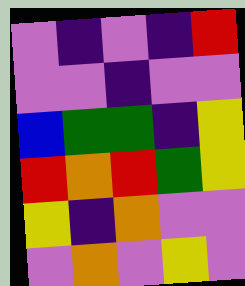[["violet", "indigo", "violet", "indigo", "red"], ["violet", "violet", "indigo", "violet", "violet"], ["blue", "green", "green", "indigo", "yellow"], ["red", "orange", "red", "green", "yellow"], ["yellow", "indigo", "orange", "violet", "violet"], ["violet", "orange", "violet", "yellow", "violet"]]